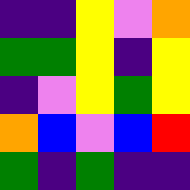[["indigo", "indigo", "yellow", "violet", "orange"], ["green", "green", "yellow", "indigo", "yellow"], ["indigo", "violet", "yellow", "green", "yellow"], ["orange", "blue", "violet", "blue", "red"], ["green", "indigo", "green", "indigo", "indigo"]]